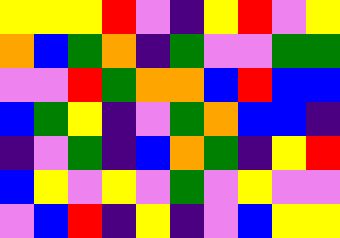[["yellow", "yellow", "yellow", "red", "violet", "indigo", "yellow", "red", "violet", "yellow"], ["orange", "blue", "green", "orange", "indigo", "green", "violet", "violet", "green", "green"], ["violet", "violet", "red", "green", "orange", "orange", "blue", "red", "blue", "blue"], ["blue", "green", "yellow", "indigo", "violet", "green", "orange", "blue", "blue", "indigo"], ["indigo", "violet", "green", "indigo", "blue", "orange", "green", "indigo", "yellow", "red"], ["blue", "yellow", "violet", "yellow", "violet", "green", "violet", "yellow", "violet", "violet"], ["violet", "blue", "red", "indigo", "yellow", "indigo", "violet", "blue", "yellow", "yellow"]]